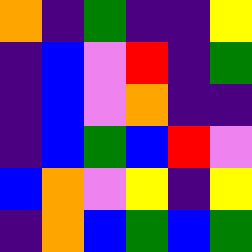[["orange", "indigo", "green", "indigo", "indigo", "yellow"], ["indigo", "blue", "violet", "red", "indigo", "green"], ["indigo", "blue", "violet", "orange", "indigo", "indigo"], ["indigo", "blue", "green", "blue", "red", "violet"], ["blue", "orange", "violet", "yellow", "indigo", "yellow"], ["indigo", "orange", "blue", "green", "blue", "green"]]